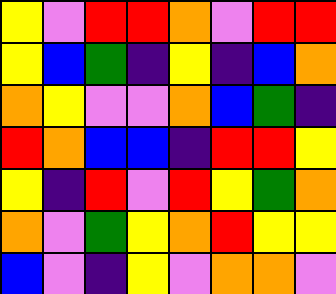[["yellow", "violet", "red", "red", "orange", "violet", "red", "red"], ["yellow", "blue", "green", "indigo", "yellow", "indigo", "blue", "orange"], ["orange", "yellow", "violet", "violet", "orange", "blue", "green", "indigo"], ["red", "orange", "blue", "blue", "indigo", "red", "red", "yellow"], ["yellow", "indigo", "red", "violet", "red", "yellow", "green", "orange"], ["orange", "violet", "green", "yellow", "orange", "red", "yellow", "yellow"], ["blue", "violet", "indigo", "yellow", "violet", "orange", "orange", "violet"]]